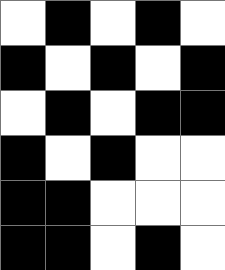[["white", "black", "white", "black", "white"], ["black", "white", "black", "white", "black"], ["white", "black", "white", "black", "black"], ["black", "white", "black", "white", "white"], ["black", "black", "white", "white", "white"], ["black", "black", "white", "black", "white"]]